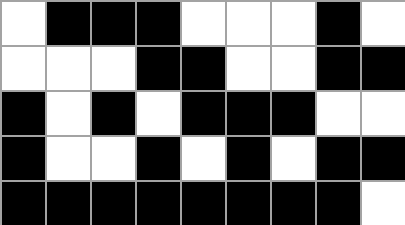[["white", "black", "black", "black", "white", "white", "white", "black", "white"], ["white", "white", "white", "black", "black", "white", "white", "black", "black"], ["black", "white", "black", "white", "black", "black", "black", "white", "white"], ["black", "white", "white", "black", "white", "black", "white", "black", "black"], ["black", "black", "black", "black", "black", "black", "black", "black", "white"]]